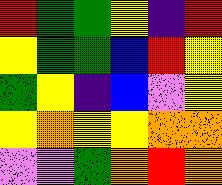[["red", "green", "green", "yellow", "indigo", "red"], ["yellow", "green", "green", "blue", "red", "yellow"], ["green", "yellow", "indigo", "blue", "violet", "yellow"], ["yellow", "orange", "yellow", "yellow", "orange", "orange"], ["violet", "violet", "green", "orange", "red", "orange"]]